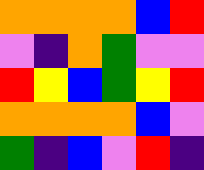[["orange", "orange", "orange", "orange", "blue", "red"], ["violet", "indigo", "orange", "green", "violet", "violet"], ["red", "yellow", "blue", "green", "yellow", "red"], ["orange", "orange", "orange", "orange", "blue", "violet"], ["green", "indigo", "blue", "violet", "red", "indigo"]]